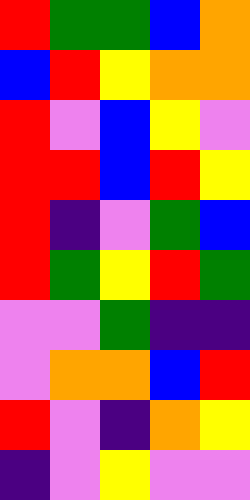[["red", "green", "green", "blue", "orange"], ["blue", "red", "yellow", "orange", "orange"], ["red", "violet", "blue", "yellow", "violet"], ["red", "red", "blue", "red", "yellow"], ["red", "indigo", "violet", "green", "blue"], ["red", "green", "yellow", "red", "green"], ["violet", "violet", "green", "indigo", "indigo"], ["violet", "orange", "orange", "blue", "red"], ["red", "violet", "indigo", "orange", "yellow"], ["indigo", "violet", "yellow", "violet", "violet"]]